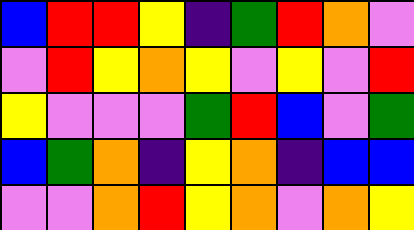[["blue", "red", "red", "yellow", "indigo", "green", "red", "orange", "violet"], ["violet", "red", "yellow", "orange", "yellow", "violet", "yellow", "violet", "red"], ["yellow", "violet", "violet", "violet", "green", "red", "blue", "violet", "green"], ["blue", "green", "orange", "indigo", "yellow", "orange", "indigo", "blue", "blue"], ["violet", "violet", "orange", "red", "yellow", "orange", "violet", "orange", "yellow"]]